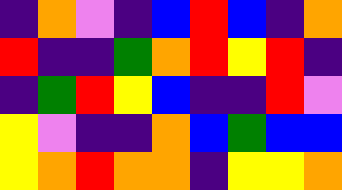[["indigo", "orange", "violet", "indigo", "blue", "red", "blue", "indigo", "orange"], ["red", "indigo", "indigo", "green", "orange", "red", "yellow", "red", "indigo"], ["indigo", "green", "red", "yellow", "blue", "indigo", "indigo", "red", "violet"], ["yellow", "violet", "indigo", "indigo", "orange", "blue", "green", "blue", "blue"], ["yellow", "orange", "red", "orange", "orange", "indigo", "yellow", "yellow", "orange"]]